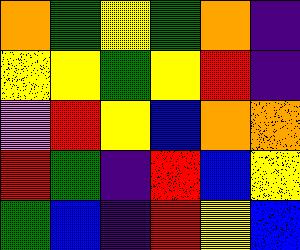[["orange", "green", "yellow", "green", "orange", "indigo"], ["yellow", "yellow", "green", "yellow", "red", "indigo"], ["violet", "red", "yellow", "blue", "orange", "orange"], ["red", "green", "indigo", "red", "blue", "yellow"], ["green", "blue", "indigo", "red", "yellow", "blue"]]